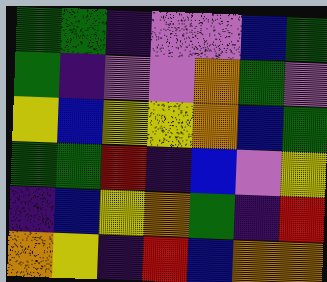[["green", "green", "indigo", "violet", "violet", "blue", "green"], ["green", "indigo", "violet", "violet", "orange", "green", "violet"], ["yellow", "blue", "yellow", "yellow", "orange", "blue", "green"], ["green", "green", "red", "indigo", "blue", "violet", "yellow"], ["indigo", "blue", "yellow", "orange", "green", "indigo", "red"], ["orange", "yellow", "indigo", "red", "blue", "orange", "orange"]]